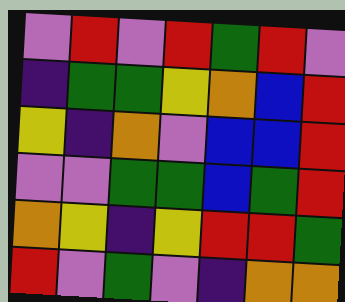[["violet", "red", "violet", "red", "green", "red", "violet"], ["indigo", "green", "green", "yellow", "orange", "blue", "red"], ["yellow", "indigo", "orange", "violet", "blue", "blue", "red"], ["violet", "violet", "green", "green", "blue", "green", "red"], ["orange", "yellow", "indigo", "yellow", "red", "red", "green"], ["red", "violet", "green", "violet", "indigo", "orange", "orange"]]